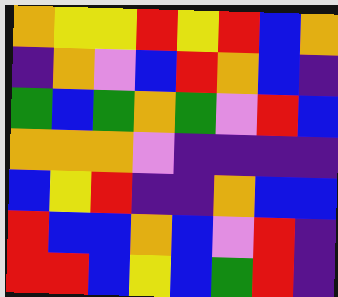[["orange", "yellow", "yellow", "red", "yellow", "red", "blue", "orange"], ["indigo", "orange", "violet", "blue", "red", "orange", "blue", "indigo"], ["green", "blue", "green", "orange", "green", "violet", "red", "blue"], ["orange", "orange", "orange", "violet", "indigo", "indigo", "indigo", "indigo"], ["blue", "yellow", "red", "indigo", "indigo", "orange", "blue", "blue"], ["red", "blue", "blue", "orange", "blue", "violet", "red", "indigo"], ["red", "red", "blue", "yellow", "blue", "green", "red", "indigo"]]